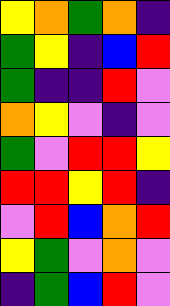[["yellow", "orange", "green", "orange", "indigo"], ["green", "yellow", "indigo", "blue", "red"], ["green", "indigo", "indigo", "red", "violet"], ["orange", "yellow", "violet", "indigo", "violet"], ["green", "violet", "red", "red", "yellow"], ["red", "red", "yellow", "red", "indigo"], ["violet", "red", "blue", "orange", "red"], ["yellow", "green", "violet", "orange", "violet"], ["indigo", "green", "blue", "red", "violet"]]